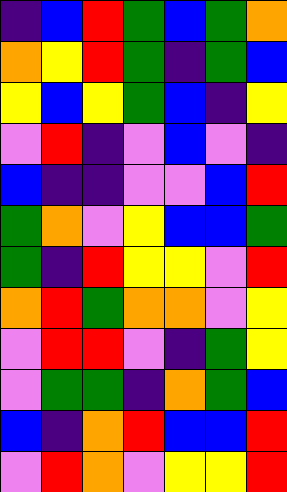[["indigo", "blue", "red", "green", "blue", "green", "orange"], ["orange", "yellow", "red", "green", "indigo", "green", "blue"], ["yellow", "blue", "yellow", "green", "blue", "indigo", "yellow"], ["violet", "red", "indigo", "violet", "blue", "violet", "indigo"], ["blue", "indigo", "indigo", "violet", "violet", "blue", "red"], ["green", "orange", "violet", "yellow", "blue", "blue", "green"], ["green", "indigo", "red", "yellow", "yellow", "violet", "red"], ["orange", "red", "green", "orange", "orange", "violet", "yellow"], ["violet", "red", "red", "violet", "indigo", "green", "yellow"], ["violet", "green", "green", "indigo", "orange", "green", "blue"], ["blue", "indigo", "orange", "red", "blue", "blue", "red"], ["violet", "red", "orange", "violet", "yellow", "yellow", "red"]]